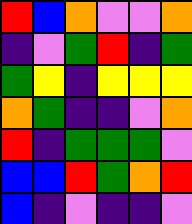[["red", "blue", "orange", "violet", "violet", "orange"], ["indigo", "violet", "green", "red", "indigo", "green"], ["green", "yellow", "indigo", "yellow", "yellow", "yellow"], ["orange", "green", "indigo", "indigo", "violet", "orange"], ["red", "indigo", "green", "green", "green", "violet"], ["blue", "blue", "red", "green", "orange", "red"], ["blue", "indigo", "violet", "indigo", "indigo", "violet"]]